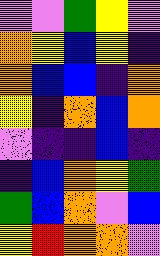[["violet", "violet", "green", "yellow", "violet"], ["orange", "yellow", "blue", "yellow", "indigo"], ["orange", "blue", "blue", "indigo", "orange"], ["yellow", "indigo", "orange", "blue", "orange"], ["violet", "indigo", "indigo", "blue", "indigo"], ["indigo", "blue", "orange", "yellow", "green"], ["green", "blue", "orange", "violet", "blue"], ["yellow", "red", "orange", "orange", "violet"]]